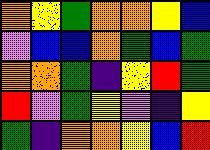[["orange", "yellow", "green", "orange", "orange", "yellow", "blue"], ["violet", "blue", "blue", "orange", "green", "blue", "green"], ["orange", "orange", "green", "indigo", "yellow", "red", "green"], ["red", "violet", "green", "yellow", "violet", "indigo", "yellow"], ["green", "indigo", "orange", "orange", "yellow", "blue", "red"]]